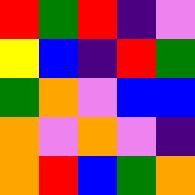[["red", "green", "red", "indigo", "violet"], ["yellow", "blue", "indigo", "red", "green"], ["green", "orange", "violet", "blue", "blue"], ["orange", "violet", "orange", "violet", "indigo"], ["orange", "red", "blue", "green", "orange"]]